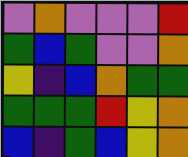[["violet", "orange", "violet", "violet", "violet", "red"], ["green", "blue", "green", "violet", "violet", "orange"], ["yellow", "indigo", "blue", "orange", "green", "green"], ["green", "green", "green", "red", "yellow", "orange"], ["blue", "indigo", "green", "blue", "yellow", "orange"]]